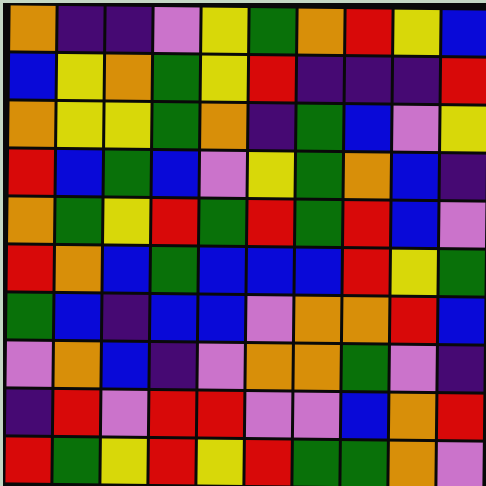[["orange", "indigo", "indigo", "violet", "yellow", "green", "orange", "red", "yellow", "blue"], ["blue", "yellow", "orange", "green", "yellow", "red", "indigo", "indigo", "indigo", "red"], ["orange", "yellow", "yellow", "green", "orange", "indigo", "green", "blue", "violet", "yellow"], ["red", "blue", "green", "blue", "violet", "yellow", "green", "orange", "blue", "indigo"], ["orange", "green", "yellow", "red", "green", "red", "green", "red", "blue", "violet"], ["red", "orange", "blue", "green", "blue", "blue", "blue", "red", "yellow", "green"], ["green", "blue", "indigo", "blue", "blue", "violet", "orange", "orange", "red", "blue"], ["violet", "orange", "blue", "indigo", "violet", "orange", "orange", "green", "violet", "indigo"], ["indigo", "red", "violet", "red", "red", "violet", "violet", "blue", "orange", "red"], ["red", "green", "yellow", "red", "yellow", "red", "green", "green", "orange", "violet"]]